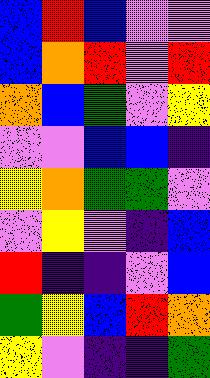[["blue", "red", "blue", "violet", "violet"], ["blue", "orange", "red", "violet", "red"], ["orange", "blue", "green", "violet", "yellow"], ["violet", "violet", "blue", "blue", "indigo"], ["yellow", "orange", "green", "green", "violet"], ["violet", "yellow", "violet", "indigo", "blue"], ["red", "indigo", "indigo", "violet", "blue"], ["green", "yellow", "blue", "red", "orange"], ["yellow", "violet", "indigo", "indigo", "green"]]